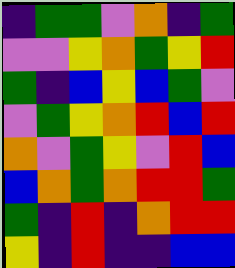[["indigo", "green", "green", "violet", "orange", "indigo", "green"], ["violet", "violet", "yellow", "orange", "green", "yellow", "red"], ["green", "indigo", "blue", "yellow", "blue", "green", "violet"], ["violet", "green", "yellow", "orange", "red", "blue", "red"], ["orange", "violet", "green", "yellow", "violet", "red", "blue"], ["blue", "orange", "green", "orange", "red", "red", "green"], ["green", "indigo", "red", "indigo", "orange", "red", "red"], ["yellow", "indigo", "red", "indigo", "indigo", "blue", "blue"]]